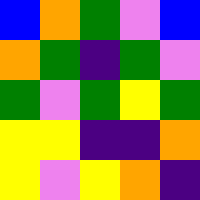[["blue", "orange", "green", "violet", "blue"], ["orange", "green", "indigo", "green", "violet"], ["green", "violet", "green", "yellow", "green"], ["yellow", "yellow", "indigo", "indigo", "orange"], ["yellow", "violet", "yellow", "orange", "indigo"]]